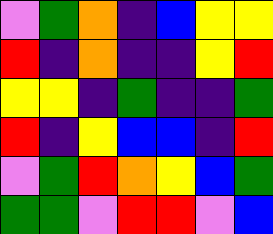[["violet", "green", "orange", "indigo", "blue", "yellow", "yellow"], ["red", "indigo", "orange", "indigo", "indigo", "yellow", "red"], ["yellow", "yellow", "indigo", "green", "indigo", "indigo", "green"], ["red", "indigo", "yellow", "blue", "blue", "indigo", "red"], ["violet", "green", "red", "orange", "yellow", "blue", "green"], ["green", "green", "violet", "red", "red", "violet", "blue"]]